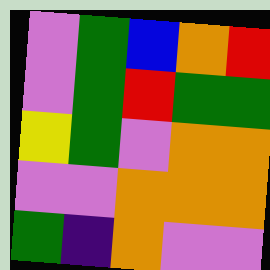[["violet", "green", "blue", "orange", "red"], ["violet", "green", "red", "green", "green"], ["yellow", "green", "violet", "orange", "orange"], ["violet", "violet", "orange", "orange", "orange"], ["green", "indigo", "orange", "violet", "violet"]]